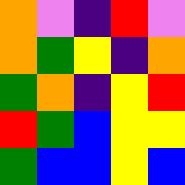[["orange", "violet", "indigo", "red", "violet"], ["orange", "green", "yellow", "indigo", "orange"], ["green", "orange", "indigo", "yellow", "red"], ["red", "green", "blue", "yellow", "yellow"], ["green", "blue", "blue", "yellow", "blue"]]